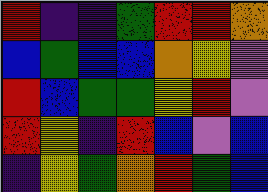[["red", "indigo", "indigo", "green", "red", "red", "orange"], ["blue", "green", "blue", "blue", "orange", "yellow", "violet"], ["red", "blue", "green", "green", "yellow", "red", "violet"], ["red", "yellow", "indigo", "red", "blue", "violet", "blue"], ["indigo", "yellow", "green", "orange", "red", "green", "blue"]]